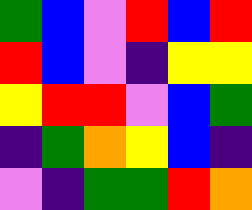[["green", "blue", "violet", "red", "blue", "red"], ["red", "blue", "violet", "indigo", "yellow", "yellow"], ["yellow", "red", "red", "violet", "blue", "green"], ["indigo", "green", "orange", "yellow", "blue", "indigo"], ["violet", "indigo", "green", "green", "red", "orange"]]